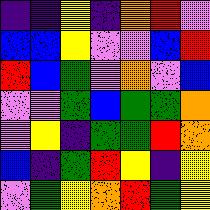[["indigo", "indigo", "yellow", "indigo", "orange", "red", "violet"], ["blue", "blue", "yellow", "violet", "violet", "blue", "red"], ["red", "blue", "green", "violet", "orange", "violet", "blue"], ["violet", "violet", "green", "blue", "green", "green", "orange"], ["violet", "yellow", "indigo", "green", "green", "red", "orange"], ["blue", "indigo", "green", "red", "yellow", "indigo", "yellow"], ["violet", "green", "yellow", "orange", "red", "green", "yellow"]]